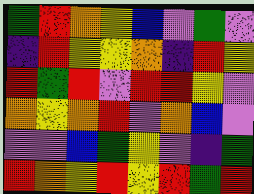[["green", "red", "orange", "yellow", "blue", "violet", "green", "violet"], ["indigo", "red", "yellow", "yellow", "orange", "indigo", "red", "yellow"], ["red", "green", "red", "violet", "red", "red", "yellow", "violet"], ["orange", "yellow", "orange", "red", "violet", "orange", "blue", "violet"], ["violet", "violet", "blue", "green", "yellow", "violet", "indigo", "green"], ["red", "orange", "yellow", "red", "yellow", "red", "green", "red"]]